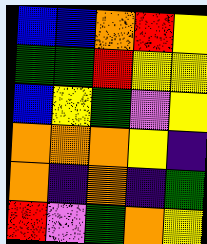[["blue", "blue", "orange", "red", "yellow"], ["green", "green", "red", "yellow", "yellow"], ["blue", "yellow", "green", "violet", "yellow"], ["orange", "orange", "orange", "yellow", "indigo"], ["orange", "indigo", "orange", "indigo", "green"], ["red", "violet", "green", "orange", "yellow"]]